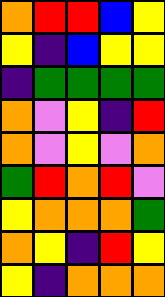[["orange", "red", "red", "blue", "yellow"], ["yellow", "indigo", "blue", "yellow", "yellow"], ["indigo", "green", "green", "green", "green"], ["orange", "violet", "yellow", "indigo", "red"], ["orange", "violet", "yellow", "violet", "orange"], ["green", "red", "orange", "red", "violet"], ["yellow", "orange", "orange", "orange", "green"], ["orange", "yellow", "indigo", "red", "yellow"], ["yellow", "indigo", "orange", "orange", "orange"]]